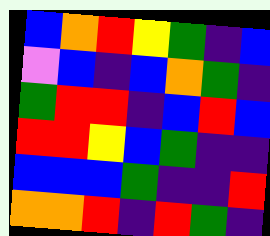[["blue", "orange", "red", "yellow", "green", "indigo", "blue"], ["violet", "blue", "indigo", "blue", "orange", "green", "indigo"], ["green", "red", "red", "indigo", "blue", "red", "blue"], ["red", "red", "yellow", "blue", "green", "indigo", "indigo"], ["blue", "blue", "blue", "green", "indigo", "indigo", "red"], ["orange", "orange", "red", "indigo", "red", "green", "indigo"]]